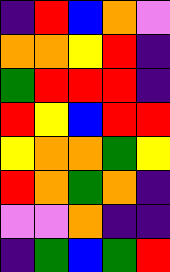[["indigo", "red", "blue", "orange", "violet"], ["orange", "orange", "yellow", "red", "indigo"], ["green", "red", "red", "red", "indigo"], ["red", "yellow", "blue", "red", "red"], ["yellow", "orange", "orange", "green", "yellow"], ["red", "orange", "green", "orange", "indigo"], ["violet", "violet", "orange", "indigo", "indigo"], ["indigo", "green", "blue", "green", "red"]]